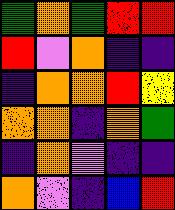[["green", "orange", "green", "red", "red"], ["red", "violet", "orange", "indigo", "indigo"], ["indigo", "orange", "orange", "red", "yellow"], ["orange", "orange", "indigo", "orange", "green"], ["indigo", "orange", "violet", "indigo", "indigo"], ["orange", "violet", "indigo", "blue", "red"]]